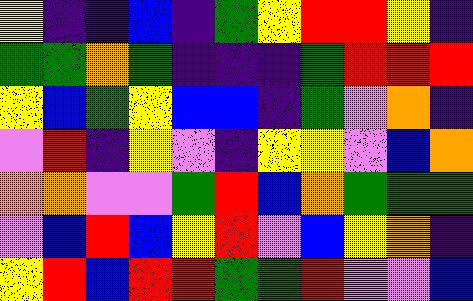[["yellow", "indigo", "indigo", "blue", "indigo", "green", "yellow", "red", "red", "yellow", "indigo"], ["green", "green", "orange", "green", "indigo", "indigo", "indigo", "green", "red", "red", "red"], ["yellow", "blue", "green", "yellow", "blue", "blue", "indigo", "green", "violet", "orange", "indigo"], ["violet", "red", "indigo", "yellow", "violet", "indigo", "yellow", "yellow", "violet", "blue", "orange"], ["orange", "orange", "violet", "violet", "green", "red", "blue", "orange", "green", "green", "green"], ["violet", "blue", "red", "blue", "yellow", "red", "violet", "blue", "yellow", "orange", "indigo"], ["yellow", "red", "blue", "red", "red", "green", "green", "red", "violet", "violet", "blue"]]